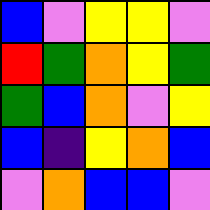[["blue", "violet", "yellow", "yellow", "violet"], ["red", "green", "orange", "yellow", "green"], ["green", "blue", "orange", "violet", "yellow"], ["blue", "indigo", "yellow", "orange", "blue"], ["violet", "orange", "blue", "blue", "violet"]]